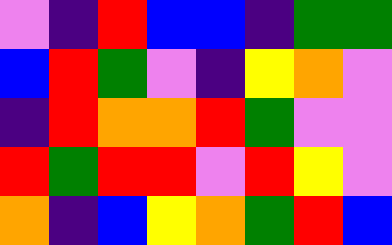[["violet", "indigo", "red", "blue", "blue", "indigo", "green", "green"], ["blue", "red", "green", "violet", "indigo", "yellow", "orange", "violet"], ["indigo", "red", "orange", "orange", "red", "green", "violet", "violet"], ["red", "green", "red", "red", "violet", "red", "yellow", "violet"], ["orange", "indigo", "blue", "yellow", "orange", "green", "red", "blue"]]